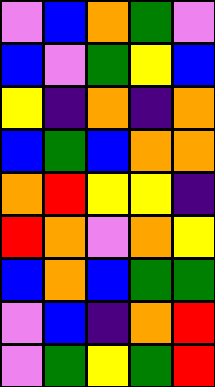[["violet", "blue", "orange", "green", "violet"], ["blue", "violet", "green", "yellow", "blue"], ["yellow", "indigo", "orange", "indigo", "orange"], ["blue", "green", "blue", "orange", "orange"], ["orange", "red", "yellow", "yellow", "indigo"], ["red", "orange", "violet", "orange", "yellow"], ["blue", "orange", "blue", "green", "green"], ["violet", "blue", "indigo", "orange", "red"], ["violet", "green", "yellow", "green", "red"]]